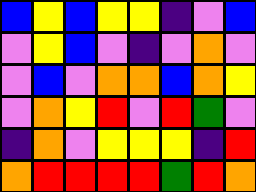[["blue", "yellow", "blue", "yellow", "yellow", "indigo", "violet", "blue"], ["violet", "yellow", "blue", "violet", "indigo", "violet", "orange", "violet"], ["violet", "blue", "violet", "orange", "orange", "blue", "orange", "yellow"], ["violet", "orange", "yellow", "red", "violet", "red", "green", "violet"], ["indigo", "orange", "violet", "yellow", "yellow", "yellow", "indigo", "red"], ["orange", "red", "red", "red", "red", "green", "red", "orange"]]